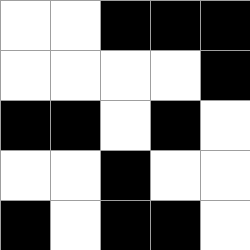[["white", "white", "black", "black", "black"], ["white", "white", "white", "white", "black"], ["black", "black", "white", "black", "white"], ["white", "white", "black", "white", "white"], ["black", "white", "black", "black", "white"]]